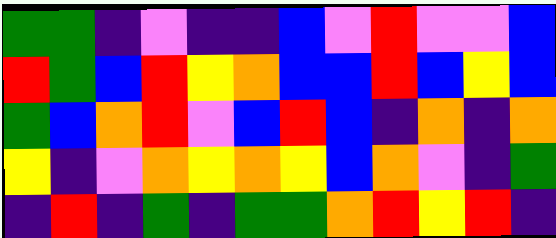[["green", "green", "indigo", "violet", "indigo", "indigo", "blue", "violet", "red", "violet", "violet", "blue"], ["red", "green", "blue", "red", "yellow", "orange", "blue", "blue", "red", "blue", "yellow", "blue"], ["green", "blue", "orange", "red", "violet", "blue", "red", "blue", "indigo", "orange", "indigo", "orange"], ["yellow", "indigo", "violet", "orange", "yellow", "orange", "yellow", "blue", "orange", "violet", "indigo", "green"], ["indigo", "red", "indigo", "green", "indigo", "green", "green", "orange", "red", "yellow", "red", "indigo"]]